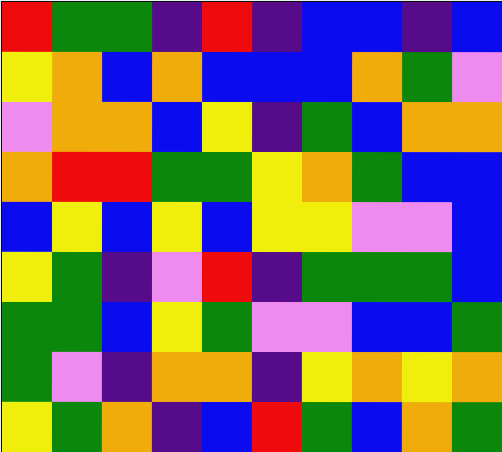[["red", "green", "green", "indigo", "red", "indigo", "blue", "blue", "indigo", "blue"], ["yellow", "orange", "blue", "orange", "blue", "blue", "blue", "orange", "green", "violet"], ["violet", "orange", "orange", "blue", "yellow", "indigo", "green", "blue", "orange", "orange"], ["orange", "red", "red", "green", "green", "yellow", "orange", "green", "blue", "blue"], ["blue", "yellow", "blue", "yellow", "blue", "yellow", "yellow", "violet", "violet", "blue"], ["yellow", "green", "indigo", "violet", "red", "indigo", "green", "green", "green", "blue"], ["green", "green", "blue", "yellow", "green", "violet", "violet", "blue", "blue", "green"], ["green", "violet", "indigo", "orange", "orange", "indigo", "yellow", "orange", "yellow", "orange"], ["yellow", "green", "orange", "indigo", "blue", "red", "green", "blue", "orange", "green"]]